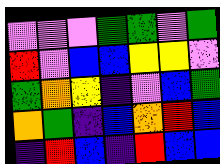[["violet", "violet", "violet", "green", "green", "violet", "green"], ["red", "violet", "blue", "blue", "yellow", "yellow", "violet"], ["green", "orange", "yellow", "indigo", "violet", "blue", "green"], ["orange", "green", "indigo", "blue", "orange", "red", "blue"], ["indigo", "red", "blue", "indigo", "red", "blue", "blue"]]